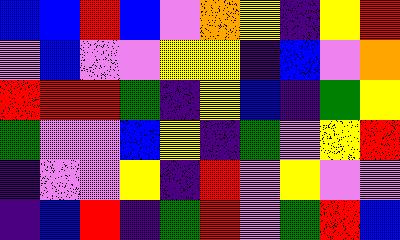[["blue", "blue", "red", "blue", "violet", "orange", "yellow", "indigo", "yellow", "red"], ["violet", "blue", "violet", "violet", "yellow", "yellow", "indigo", "blue", "violet", "orange"], ["red", "red", "red", "green", "indigo", "yellow", "blue", "indigo", "green", "yellow"], ["green", "violet", "violet", "blue", "yellow", "indigo", "green", "violet", "yellow", "red"], ["indigo", "violet", "violet", "yellow", "indigo", "red", "violet", "yellow", "violet", "violet"], ["indigo", "blue", "red", "indigo", "green", "red", "violet", "green", "red", "blue"]]